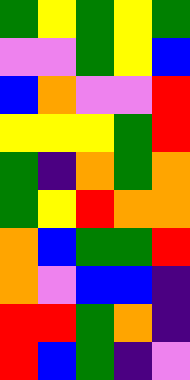[["green", "yellow", "green", "yellow", "green"], ["violet", "violet", "green", "yellow", "blue"], ["blue", "orange", "violet", "violet", "red"], ["yellow", "yellow", "yellow", "green", "red"], ["green", "indigo", "orange", "green", "orange"], ["green", "yellow", "red", "orange", "orange"], ["orange", "blue", "green", "green", "red"], ["orange", "violet", "blue", "blue", "indigo"], ["red", "red", "green", "orange", "indigo"], ["red", "blue", "green", "indigo", "violet"]]